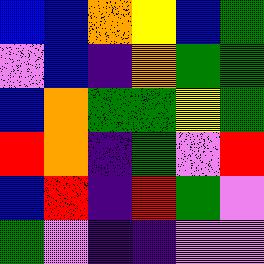[["blue", "blue", "orange", "yellow", "blue", "green"], ["violet", "blue", "indigo", "orange", "green", "green"], ["blue", "orange", "green", "green", "yellow", "green"], ["red", "orange", "indigo", "green", "violet", "red"], ["blue", "red", "indigo", "red", "green", "violet"], ["green", "violet", "indigo", "indigo", "violet", "violet"]]